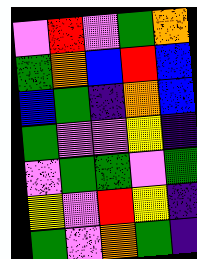[["violet", "red", "violet", "green", "orange"], ["green", "orange", "blue", "red", "blue"], ["blue", "green", "indigo", "orange", "blue"], ["green", "violet", "violet", "yellow", "indigo"], ["violet", "green", "green", "violet", "green"], ["yellow", "violet", "red", "yellow", "indigo"], ["green", "violet", "orange", "green", "indigo"]]